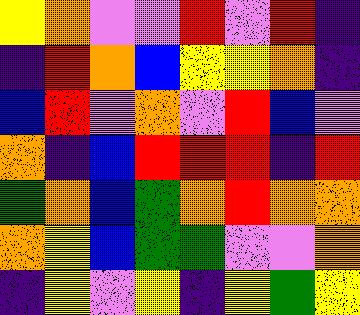[["yellow", "orange", "violet", "violet", "red", "violet", "red", "indigo"], ["indigo", "red", "orange", "blue", "yellow", "yellow", "orange", "indigo"], ["blue", "red", "violet", "orange", "violet", "red", "blue", "violet"], ["orange", "indigo", "blue", "red", "red", "red", "indigo", "red"], ["green", "orange", "blue", "green", "orange", "red", "orange", "orange"], ["orange", "yellow", "blue", "green", "green", "violet", "violet", "orange"], ["indigo", "yellow", "violet", "yellow", "indigo", "yellow", "green", "yellow"]]